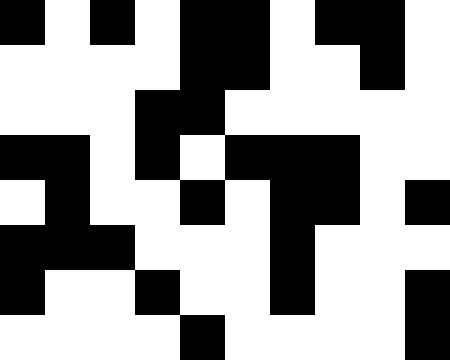[["black", "white", "black", "white", "black", "black", "white", "black", "black", "white"], ["white", "white", "white", "white", "black", "black", "white", "white", "black", "white"], ["white", "white", "white", "black", "black", "white", "white", "white", "white", "white"], ["black", "black", "white", "black", "white", "black", "black", "black", "white", "white"], ["white", "black", "white", "white", "black", "white", "black", "black", "white", "black"], ["black", "black", "black", "white", "white", "white", "black", "white", "white", "white"], ["black", "white", "white", "black", "white", "white", "black", "white", "white", "black"], ["white", "white", "white", "white", "black", "white", "white", "white", "white", "black"]]